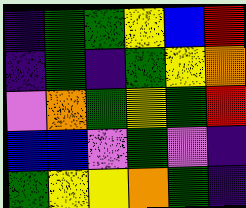[["indigo", "green", "green", "yellow", "blue", "red"], ["indigo", "green", "indigo", "green", "yellow", "orange"], ["violet", "orange", "green", "yellow", "green", "red"], ["blue", "blue", "violet", "green", "violet", "indigo"], ["green", "yellow", "yellow", "orange", "green", "indigo"]]